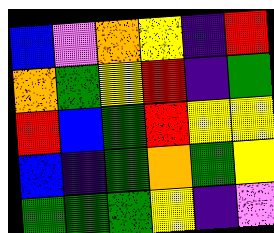[["blue", "violet", "orange", "yellow", "indigo", "red"], ["orange", "green", "yellow", "red", "indigo", "green"], ["red", "blue", "green", "red", "yellow", "yellow"], ["blue", "indigo", "green", "orange", "green", "yellow"], ["green", "green", "green", "yellow", "indigo", "violet"]]